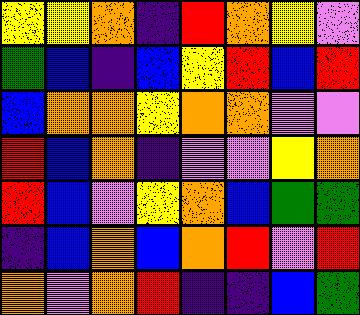[["yellow", "yellow", "orange", "indigo", "red", "orange", "yellow", "violet"], ["green", "blue", "indigo", "blue", "yellow", "red", "blue", "red"], ["blue", "orange", "orange", "yellow", "orange", "orange", "violet", "violet"], ["red", "blue", "orange", "indigo", "violet", "violet", "yellow", "orange"], ["red", "blue", "violet", "yellow", "orange", "blue", "green", "green"], ["indigo", "blue", "orange", "blue", "orange", "red", "violet", "red"], ["orange", "violet", "orange", "red", "indigo", "indigo", "blue", "green"]]